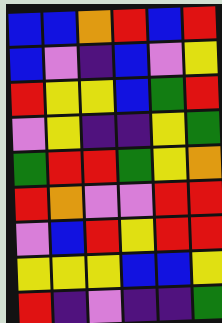[["blue", "blue", "orange", "red", "blue", "red"], ["blue", "violet", "indigo", "blue", "violet", "yellow"], ["red", "yellow", "yellow", "blue", "green", "red"], ["violet", "yellow", "indigo", "indigo", "yellow", "green"], ["green", "red", "red", "green", "yellow", "orange"], ["red", "orange", "violet", "violet", "red", "red"], ["violet", "blue", "red", "yellow", "red", "red"], ["yellow", "yellow", "yellow", "blue", "blue", "yellow"], ["red", "indigo", "violet", "indigo", "indigo", "green"]]